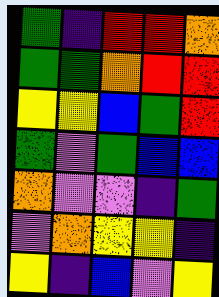[["green", "indigo", "red", "red", "orange"], ["green", "green", "orange", "red", "red"], ["yellow", "yellow", "blue", "green", "red"], ["green", "violet", "green", "blue", "blue"], ["orange", "violet", "violet", "indigo", "green"], ["violet", "orange", "yellow", "yellow", "indigo"], ["yellow", "indigo", "blue", "violet", "yellow"]]